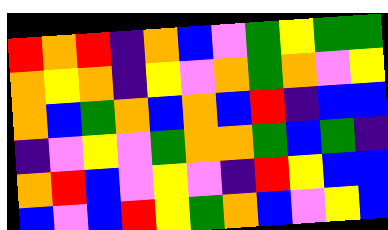[["red", "orange", "red", "indigo", "orange", "blue", "violet", "green", "yellow", "green", "green"], ["orange", "yellow", "orange", "indigo", "yellow", "violet", "orange", "green", "orange", "violet", "yellow"], ["orange", "blue", "green", "orange", "blue", "orange", "blue", "red", "indigo", "blue", "blue"], ["indigo", "violet", "yellow", "violet", "green", "orange", "orange", "green", "blue", "green", "indigo"], ["orange", "red", "blue", "violet", "yellow", "violet", "indigo", "red", "yellow", "blue", "blue"], ["blue", "violet", "blue", "red", "yellow", "green", "orange", "blue", "violet", "yellow", "blue"]]